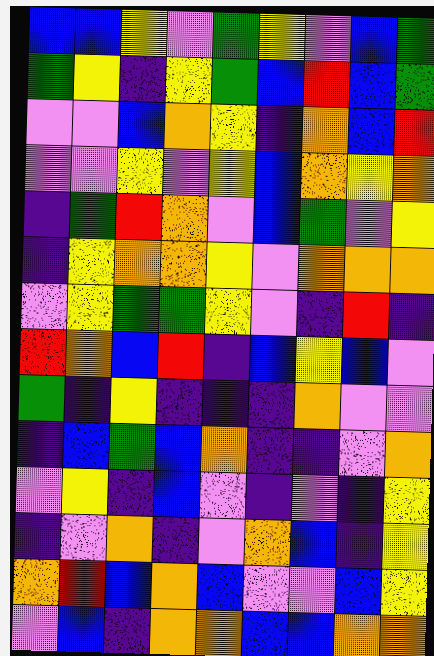[["blue", "blue", "yellow", "violet", "green", "yellow", "violet", "blue", "green"], ["green", "yellow", "indigo", "yellow", "green", "blue", "red", "blue", "green"], ["violet", "violet", "blue", "orange", "yellow", "indigo", "orange", "blue", "red"], ["violet", "violet", "yellow", "violet", "yellow", "blue", "orange", "yellow", "orange"], ["indigo", "green", "red", "orange", "violet", "blue", "green", "violet", "yellow"], ["indigo", "yellow", "orange", "orange", "yellow", "violet", "orange", "orange", "orange"], ["violet", "yellow", "green", "green", "yellow", "violet", "indigo", "red", "indigo"], ["red", "orange", "blue", "red", "indigo", "blue", "yellow", "blue", "violet"], ["green", "indigo", "yellow", "indigo", "indigo", "indigo", "orange", "violet", "violet"], ["indigo", "blue", "green", "blue", "orange", "indigo", "indigo", "violet", "orange"], ["violet", "yellow", "indigo", "blue", "violet", "indigo", "violet", "indigo", "yellow"], ["indigo", "violet", "orange", "indigo", "violet", "orange", "blue", "indigo", "yellow"], ["orange", "red", "blue", "orange", "blue", "violet", "violet", "blue", "yellow"], ["violet", "blue", "indigo", "orange", "orange", "blue", "blue", "orange", "orange"]]